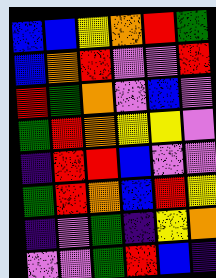[["blue", "blue", "yellow", "orange", "red", "green"], ["blue", "orange", "red", "violet", "violet", "red"], ["red", "green", "orange", "violet", "blue", "violet"], ["green", "red", "orange", "yellow", "yellow", "violet"], ["indigo", "red", "red", "blue", "violet", "violet"], ["green", "red", "orange", "blue", "red", "yellow"], ["indigo", "violet", "green", "indigo", "yellow", "orange"], ["violet", "violet", "green", "red", "blue", "indigo"]]